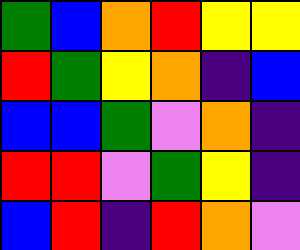[["green", "blue", "orange", "red", "yellow", "yellow"], ["red", "green", "yellow", "orange", "indigo", "blue"], ["blue", "blue", "green", "violet", "orange", "indigo"], ["red", "red", "violet", "green", "yellow", "indigo"], ["blue", "red", "indigo", "red", "orange", "violet"]]